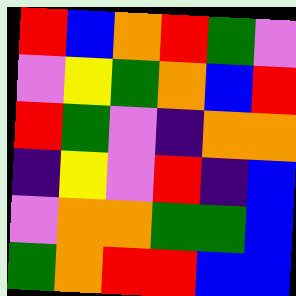[["red", "blue", "orange", "red", "green", "violet"], ["violet", "yellow", "green", "orange", "blue", "red"], ["red", "green", "violet", "indigo", "orange", "orange"], ["indigo", "yellow", "violet", "red", "indigo", "blue"], ["violet", "orange", "orange", "green", "green", "blue"], ["green", "orange", "red", "red", "blue", "blue"]]